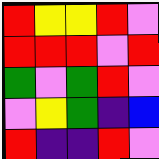[["red", "yellow", "yellow", "red", "violet"], ["red", "red", "red", "violet", "red"], ["green", "violet", "green", "red", "violet"], ["violet", "yellow", "green", "indigo", "blue"], ["red", "indigo", "indigo", "red", "violet"]]